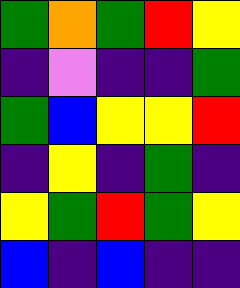[["green", "orange", "green", "red", "yellow"], ["indigo", "violet", "indigo", "indigo", "green"], ["green", "blue", "yellow", "yellow", "red"], ["indigo", "yellow", "indigo", "green", "indigo"], ["yellow", "green", "red", "green", "yellow"], ["blue", "indigo", "blue", "indigo", "indigo"]]